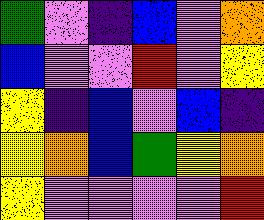[["green", "violet", "indigo", "blue", "violet", "orange"], ["blue", "violet", "violet", "red", "violet", "yellow"], ["yellow", "indigo", "blue", "violet", "blue", "indigo"], ["yellow", "orange", "blue", "green", "yellow", "orange"], ["yellow", "violet", "violet", "violet", "violet", "red"]]